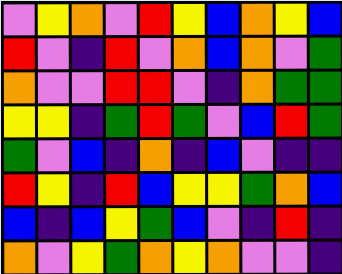[["violet", "yellow", "orange", "violet", "red", "yellow", "blue", "orange", "yellow", "blue"], ["red", "violet", "indigo", "red", "violet", "orange", "blue", "orange", "violet", "green"], ["orange", "violet", "violet", "red", "red", "violet", "indigo", "orange", "green", "green"], ["yellow", "yellow", "indigo", "green", "red", "green", "violet", "blue", "red", "green"], ["green", "violet", "blue", "indigo", "orange", "indigo", "blue", "violet", "indigo", "indigo"], ["red", "yellow", "indigo", "red", "blue", "yellow", "yellow", "green", "orange", "blue"], ["blue", "indigo", "blue", "yellow", "green", "blue", "violet", "indigo", "red", "indigo"], ["orange", "violet", "yellow", "green", "orange", "yellow", "orange", "violet", "violet", "indigo"]]